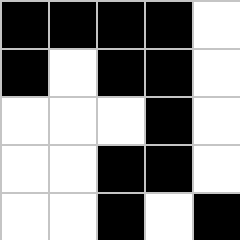[["black", "black", "black", "black", "white"], ["black", "white", "black", "black", "white"], ["white", "white", "white", "black", "white"], ["white", "white", "black", "black", "white"], ["white", "white", "black", "white", "black"]]